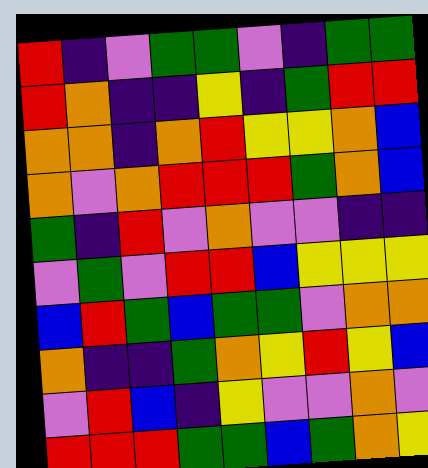[["red", "indigo", "violet", "green", "green", "violet", "indigo", "green", "green"], ["red", "orange", "indigo", "indigo", "yellow", "indigo", "green", "red", "red"], ["orange", "orange", "indigo", "orange", "red", "yellow", "yellow", "orange", "blue"], ["orange", "violet", "orange", "red", "red", "red", "green", "orange", "blue"], ["green", "indigo", "red", "violet", "orange", "violet", "violet", "indigo", "indigo"], ["violet", "green", "violet", "red", "red", "blue", "yellow", "yellow", "yellow"], ["blue", "red", "green", "blue", "green", "green", "violet", "orange", "orange"], ["orange", "indigo", "indigo", "green", "orange", "yellow", "red", "yellow", "blue"], ["violet", "red", "blue", "indigo", "yellow", "violet", "violet", "orange", "violet"], ["red", "red", "red", "green", "green", "blue", "green", "orange", "yellow"]]